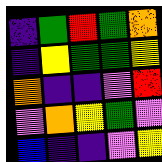[["indigo", "green", "red", "green", "orange"], ["indigo", "yellow", "green", "green", "yellow"], ["orange", "indigo", "indigo", "violet", "red"], ["violet", "orange", "yellow", "green", "violet"], ["blue", "indigo", "indigo", "violet", "yellow"]]